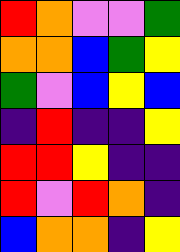[["red", "orange", "violet", "violet", "green"], ["orange", "orange", "blue", "green", "yellow"], ["green", "violet", "blue", "yellow", "blue"], ["indigo", "red", "indigo", "indigo", "yellow"], ["red", "red", "yellow", "indigo", "indigo"], ["red", "violet", "red", "orange", "indigo"], ["blue", "orange", "orange", "indigo", "yellow"]]